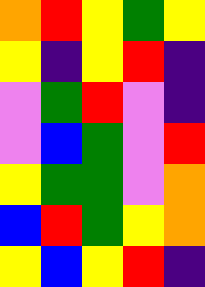[["orange", "red", "yellow", "green", "yellow"], ["yellow", "indigo", "yellow", "red", "indigo"], ["violet", "green", "red", "violet", "indigo"], ["violet", "blue", "green", "violet", "red"], ["yellow", "green", "green", "violet", "orange"], ["blue", "red", "green", "yellow", "orange"], ["yellow", "blue", "yellow", "red", "indigo"]]